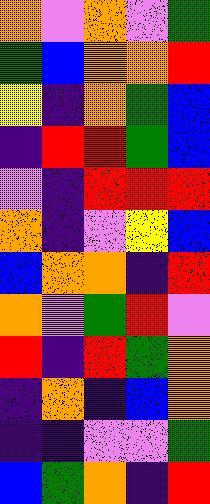[["orange", "violet", "orange", "violet", "green"], ["green", "blue", "orange", "orange", "red"], ["yellow", "indigo", "orange", "green", "blue"], ["indigo", "red", "red", "green", "blue"], ["violet", "indigo", "red", "red", "red"], ["orange", "indigo", "violet", "yellow", "blue"], ["blue", "orange", "orange", "indigo", "red"], ["orange", "violet", "green", "red", "violet"], ["red", "indigo", "red", "green", "orange"], ["indigo", "orange", "indigo", "blue", "orange"], ["indigo", "indigo", "violet", "violet", "green"], ["blue", "green", "orange", "indigo", "red"]]